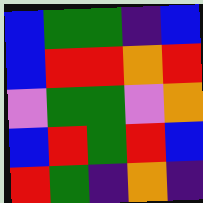[["blue", "green", "green", "indigo", "blue"], ["blue", "red", "red", "orange", "red"], ["violet", "green", "green", "violet", "orange"], ["blue", "red", "green", "red", "blue"], ["red", "green", "indigo", "orange", "indigo"]]